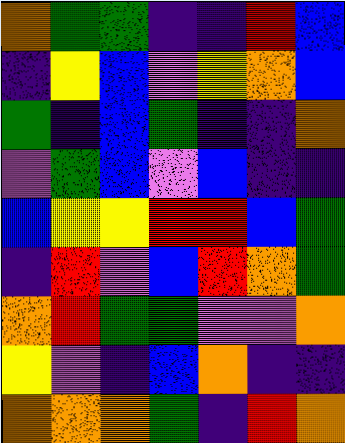[["orange", "green", "green", "indigo", "indigo", "red", "blue"], ["indigo", "yellow", "blue", "violet", "yellow", "orange", "blue"], ["green", "indigo", "blue", "green", "indigo", "indigo", "orange"], ["violet", "green", "blue", "violet", "blue", "indigo", "indigo"], ["blue", "yellow", "yellow", "red", "red", "blue", "green"], ["indigo", "red", "violet", "blue", "red", "orange", "green"], ["orange", "red", "green", "green", "violet", "violet", "orange"], ["yellow", "violet", "indigo", "blue", "orange", "indigo", "indigo"], ["orange", "orange", "orange", "green", "indigo", "red", "orange"]]